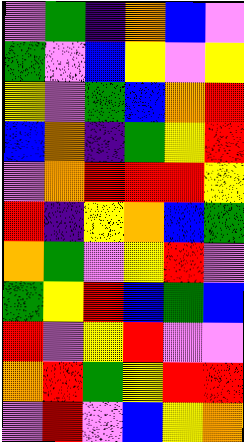[["violet", "green", "indigo", "orange", "blue", "violet"], ["green", "violet", "blue", "yellow", "violet", "yellow"], ["yellow", "violet", "green", "blue", "orange", "red"], ["blue", "orange", "indigo", "green", "yellow", "red"], ["violet", "orange", "red", "red", "red", "yellow"], ["red", "indigo", "yellow", "orange", "blue", "green"], ["orange", "green", "violet", "yellow", "red", "violet"], ["green", "yellow", "red", "blue", "green", "blue"], ["red", "violet", "yellow", "red", "violet", "violet"], ["orange", "red", "green", "yellow", "red", "red"], ["violet", "red", "violet", "blue", "yellow", "orange"]]